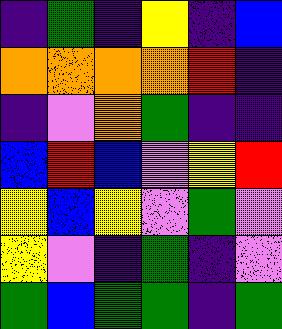[["indigo", "green", "indigo", "yellow", "indigo", "blue"], ["orange", "orange", "orange", "orange", "red", "indigo"], ["indigo", "violet", "orange", "green", "indigo", "indigo"], ["blue", "red", "blue", "violet", "yellow", "red"], ["yellow", "blue", "yellow", "violet", "green", "violet"], ["yellow", "violet", "indigo", "green", "indigo", "violet"], ["green", "blue", "green", "green", "indigo", "green"]]